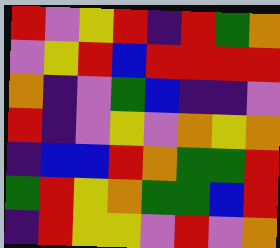[["red", "violet", "yellow", "red", "indigo", "red", "green", "orange"], ["violet", "yellow", "red", "blue", "red", "red", "red", "red"], ["orange", "indigo", "violet", "green", "blue", "indigo", "indigo", "violet"], ["red", "indigo", "violet", "yellow", "violet", "orange", "yellow", "orange"], ["indigo", "blue", "blue", "red", "orange", "green", "green", "red"], ["green", "red", "yellow", "orange", "green", "green", "blue", "red"], ["indigo", "red", "yellow", "yellow", "violet", "red", "violet", "orange"]]